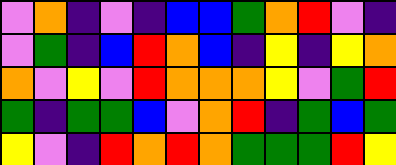[["violet", "orange", "indigo", "violet", "indigo", "blue", "blue", "green", "orange", "red", "violet", "indigo"], ["violet", "green", "indigo", "blue", "red", "orange", "blue", "indigo", "yellow", "indigo", "yellow", "orange"], ["orange", "violet", "yellow", "violet", "red", "orange", "orange", "orange", "yellow", "violet", "green", "red"], ["green", "indigo", "green", "green", "blue", "violet", "orange", "red", "indigo", "green", "blue", "green"], ["yellow", "violet", "indigo", "red", "orange", "red", "orange", "green", "green", "green", "red", "yellow"]]